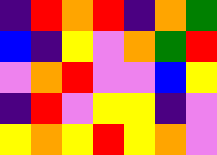[["indigo", "red", "orange", "red", "indigo", "orange", "green"], ["blue", "indigo", "yellow", "violet", "orange", "green", "red"], ["violet", "orange", "red", "violet", "violet", "blue", "yellow"], ["indigo", "red", "violet", "yellow", "yellow", "indigo", "violet"], ["yellow", "orange", "yellow", "red", "yellow", "orange", "violet"]]